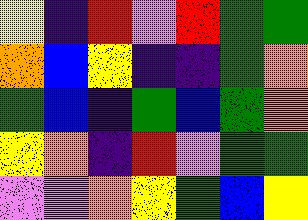[["yellow", "indigo", "red", "violet", "red", "green", "green"], ["orange", "blue", "yellow", "indigo", "indigo", "green", "orange"], ["green", "blue", "indigo", "green", "blue", "green", "orange"], ["yellow", "orange", "indigo", "red", "violet", "green", "green"], ["violet", "violet", "orange", "yellow", "green", "blue", "yellow"]]